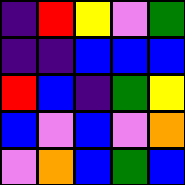[["indigo", "red", "yellow", "violet", "green"], ["indigo", "indigo", "blue", "blue", "blue"], ["red", "blue", "indigo", "green", "yellow"], ["blue", "violet", "blue", "violet", "orange"], ["violet", "orange", "blue", "green", "blue"]]